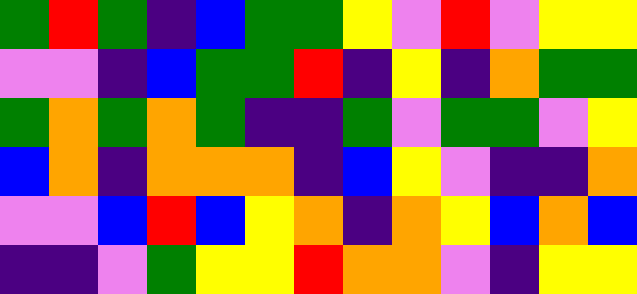[["green", "red", "green", "indigo", "blue", "green", "green", "yellow", "violet", "red", "violet", "yellow", "yellow"], ["violet", "violet", "indigo", "blue", "green", "green", "red", "indigo", "yellow", "indigo", "orange", "green", "green"], ["green", "orange", "green", "orange", "green", "indigo", "indigo", "green", "violet", "green", "green", "violet", "yellow"], ["blue", "orange", "indigo", "orange", "orange", "orange", "indigo", "blue", "yellow", "violet", "indigo", "indigo", "orange"], ["violet", "violet", "blue", "red", "blue", "yellow", "orange", "indigo", "orange", "yellow", "blue", "orange", "blue"], ["indigo", "indigo", "violet", "green", "yellow", "yellow", "red", "orange", "orange", "violet", "indigo", "yellow", "yellow"]]